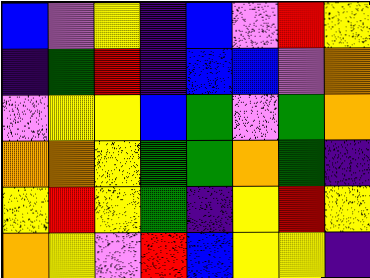[["blue", "violet", "yellow", "indigo", "blue", "violet", "red", "yellow"], ["indigo", "green", "red", "indigo", "blue", "blue", "violet", "orange"], ["violet", "yellow", "yellow", "blue", "green", "violet", "green", "orange"], ["orange", "orange", "yellow", "green", "green", "orange", "green", "indigo"], ["yellow", "red", "yellow", "green", "indigo", "yellow", "red", "yellow"], ["orange", "yellow", "violet", "red", "blue", "yellow", "yellow", "indigo"]]